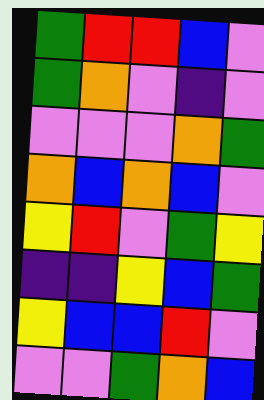[["green", "red", "red", "blue", "violet"], ["green", "orange", "violet", "indigo", "violet"], ["violet", "violet", "violet", "orange", "green"], ["orange", "blue", "orange", "blue", "violet"], ["yellow", "red", "violet", "green", "yellow"], ["indigo", "indigo", "yellow", "blue", "green"], ["yellow", "blue", "blue", "red", "violet"], ["violet", "violet", "green", "orange", "blue"]]